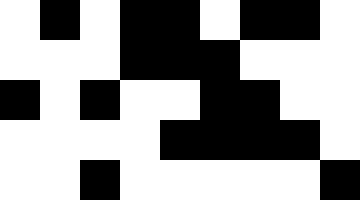[["white", "black", "white", "black", "black", "white", "black", "black", "white"], ["white", "white", "white", "black", "black", "black", "white", "white", "white"], ["black", "white", "black", "white", "white", "black", "black", "white", "white"], ["white", "white", "white", "white", "black", "black", "black", "black", "white"], ["white", "white", "black", "white", "white", "white", "white", "white", "black"]]